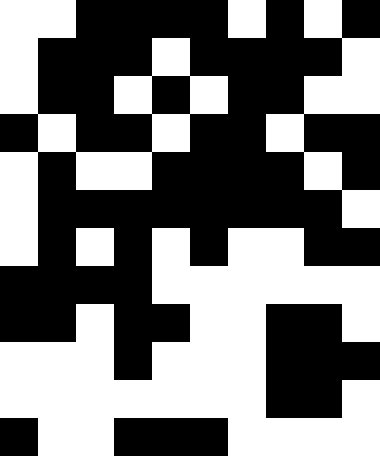[["white", "white", "black", "black", "black", "black", "white", "black", "white", "black"], ["white", "black", "black", "black", "white", "black", "black", "black", "black", "white"], ["white", "black", "black", "white", "black", "white", "black", "black", "white", "white"], ["black", "white", "black", "black", "white", "black", "black", "white", "black", "black"], ["white", "black", "white", "white", "black", "black", "black", "black", "white", "black"], ["white", "black", "black", "black", "black", "black", "black", "black", "black", "white"], ["white", "black", "white", "black", "white", "black", "white", "white", "black", "black"], ["black", "black", "black", "black", "white", "white", "white", "white", "white", "white"], ["black", "black", "white", "black", "black", "white", "white", "black", "black", "white"], ["white", "white", "white", "black", "white", "white", "white", "black", "black", "black"], ["white", "white", "white", "white", "white", "white", "white", "black", "black", "white"], ["black", "white", "white", "black", "black", "black", "white", "white", "white", "white"]]